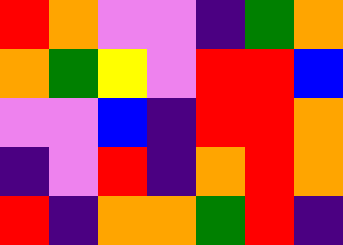[["red", "orange", "violet", "violet", "indigo", "green", "orange"], ["orange", "green", "yellow", "violet", "red", "red", "blue"], ["violet", "violet", "blue", "indigo", "red", "red", "orange"], ["indigo", "violet", "red", "indigo", "orange", "red", "orange"], ["red", "indigo", "orange", "orange", "green", "red", "indigo"]]